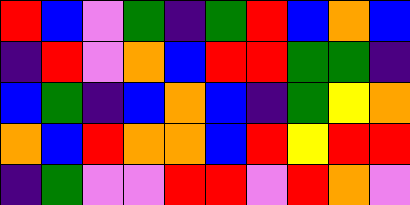[["red", "blue", "violet", "green", "indigo", "green", "red", "blue", "orange", "blue"], ["indigo", "red", "violet", "orange", "blue", "red", "red", "green", "green", "indigo"], ["blue", "green", "indigo", "blue", "orange", "blue", "indigo", "green", "yellow", "orange"], ["orange", "blue", "red", "orange", "orange", "blue", "red", "yellow", "red", "red"], ["indigo", "green", "violet", "violet", "red", "red", "violet", "red", "orange", "violet"]]